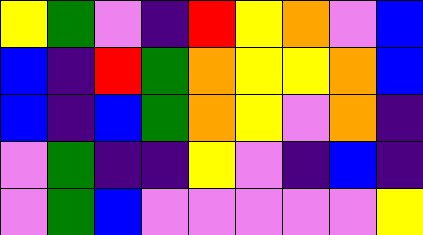[["yellow", "green", "violet", "indigo", "red", "yellow", "orange", "violet", "blue"], ["blue", "indigo", "red", "green", "orange", "yellow", "yellow", "orange", "blue"], ["blue", "indigo", "blue", "green", "orange", "yellow", "violet", "orange", "indigo"], ["violet", "green", "indigo", "indigo", "yellow", "violet", "indigo", "blue", "indigo"], ["violet", "green", "blue", "violet", "violet", "violet", "violet", "violet", "yellow"]]